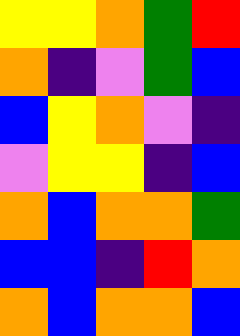[["yellow", "yellow", "orange", "green", "red"], ["orange", "indigo", "violet", "green", "blue"], ["blue", "yellow", "orange", "violet", "indigo"], ["violet", "yellow", "yellow", "indigo", "blue"], ["orange", "blue", "orange", "orange", "green"], ["blue", "blue", "indigo", "red", "orange"], ["orange", "blue", "orange", "orange", "blue"]]